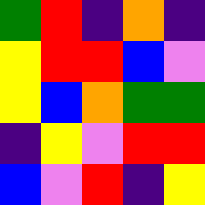[["green", "red", "indigo", "orange", "indigo"], ["yellow", "red", "red", "blue", "violet"], ["yellow", "blue", "orange", "green", "green"], ["indigo", "yellow", "violet", "red", "red"], ["blue", "violet", "red", "indigo", "yellow"]]